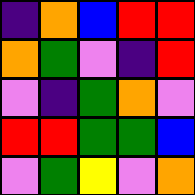[["indigo", "orange", "blue", "red", "red"], ["orange", "green", "violet", "indigo", "red"], ["violet", "indigo", "green", "orange", "violet"], ["red", "red", "green", "green", "blue"], ["violet", "green", "yellow", "violet", "orange"]]